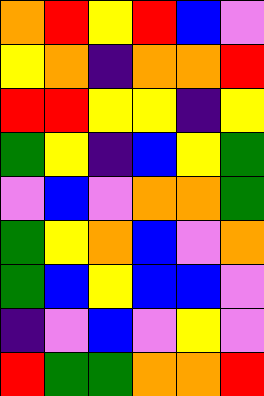[["orange", "red", "yellow", "red", "blue", "violet"], ["yellow", "orange", "indigo", "orange", "orange", "red"], ["red", "red", "yellow", "yellow", "indigo", "yellow"], ["green", "yellow", "indigo", "blue", "yellow", "green"], ["violet", "blue", "violet", "orange", "orange", "green"], ["green", "yellow", "orange", "blue", "violet", "orange"], ["green", "blue", "yellow", "blue", "blue", "violet"], ["indigo", "violet", "blue", "violet", "yellow", "violet"], ["red", "green", "green", "orange", "orange", "red"]]